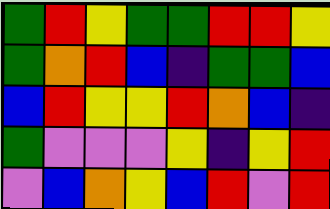[["green", "red", "yellow", "green", "green", "red", "red", "yellow"], ["green", "orange", "red", "blue", "indigo", "green", "green", "blue"], ["blue", "red", "yellow", "yellow", "red", "orange", "blue", "indigo"], ["green", "violet", "violet", "violet", "yellow", "indigo", "yellow", "red"], ["violet", "blue", "orange", "yellow", "blue", "red", "violet", "red"]]